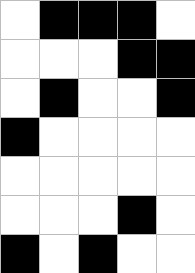[["white", "black", "black", "black", "white"], ["white", "white", "white", "black", "black"], ["white", "black", "white", "white", "black"], ["black", "white", "white", "white", "white"], ["white", "white", "white", "white", "white"], ["white", "white", "white", "black", "white"], ["black", "white", "black", "white", "white"]]